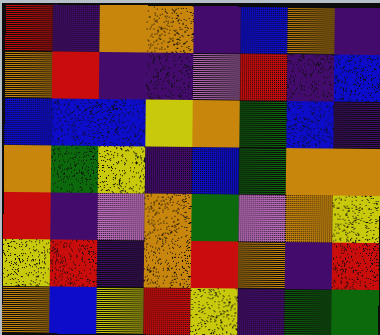[["red", "indigo", "orange", "orange", "indigo", "blue", "orange", "indigo"], ["orange", "red", "indigo", "indigo", "violet", "red", "indigo", "blue"], ["blue", "blue", "blue", "yellow", "orange", "green", "blue", "indigo"], ["orange", "green", "yellow", "indigo", "blue", "green", "orange", "orange"], ["red", "indigo", "violet", "orange", "green", "violet", "orange", "yellow"], ["yellow", "red", "indigo", "orange", "red", "orange", "indigo", "red"], ["orange", "blue", "yellow", "red", "yellow", "indigo", "green", "green"]]